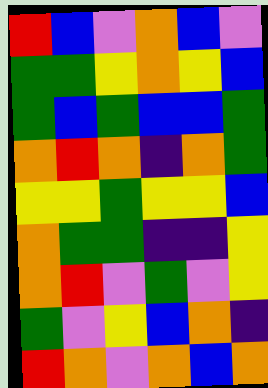[["red", "blue", "violet", "orange", "blue", "violet"], ["green", "green", "yellow", "orange", "yellow", "blue"], ["green", "blue", "green", "blue", "blue", "green"], ["orange", "red", "orange", "indigo", "orange", "green"], ["yellow", "yellow", "green", "yellow", "yellow", "blue"], ["orange", "green", "green", "indigo", "indigo", "yellow"], ["orange", "red", "violet", "green", "violet", "yellow"], ["green", "violet", "yellow", "blue", "orange", "indigo"], ["red", "orange", "violet", "orange", "blue", "orange"]]